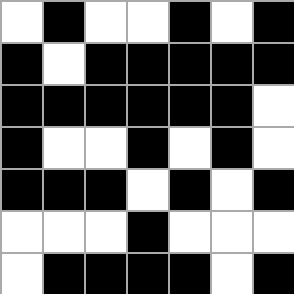[["white", "black", "white", "white", "black", "white", "black"], ["black", "white", "black", "black", "black", "black", "black"], ["black", "black", "black", "black", "black", "black", "white"], ["black", "white", "white", "black", "white", "black", "white"], ["black", "black", "black", "white", "black", "white", "black"], ["white", "white", "white", "black", "white", "white", "white"], ["white", "black", "black", "black", "black", "white", "black"]]